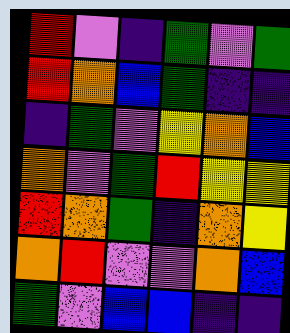[["red", "violet", "indigo", "green", "violet", "green"], ["red", "orange", "blue", "green", "indigo", "indigo"], ["indigo", "green", "violet", "yellow", "orange", "blue"], ["orange", "violet", "green", "red", "yellow", "yellow"], ["red", "orange", "green", "indigo", "orange", "yellow"], ["orange", "red", "violet", "violet", "orange", "blue"], ["green", "violet", "blue", "blue", "indigo", "indigo"]]